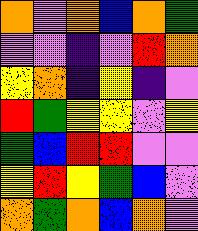[["orange", "violet", "orange", "blue", "orange", "green"], ["violet", "violet", "indigo", "violet", "red", "orange"], ["yellow", "orange", "indigo", "yellow", "indigo", "violet"], ["red", "green", "yellow", "yellow", "violet", "yellow"], ["green", "blue", "red", "red", "violet", "violet"], ["yellow", "red", "yellow", "green", "blue", "violet"], ["orange", "green", "orange", "blue", "orange", "violet"]]